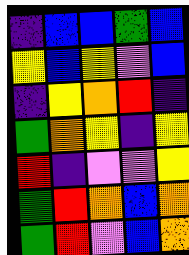[["indigo", "blue", "blue", "green", "blue"], ["yellow", "blue", "yellow", "violet", "blue"], ["indigo", "yellow", "orange", "red", "indigo"], ["green", "orange", "yellow", "indigo", "yellow"], ["red", "indigo", "violet", "violet", "yellow"], ["green", "red", "orange", "blue", "orange"], ["green", "red", "violet", "blue", "orange"]]